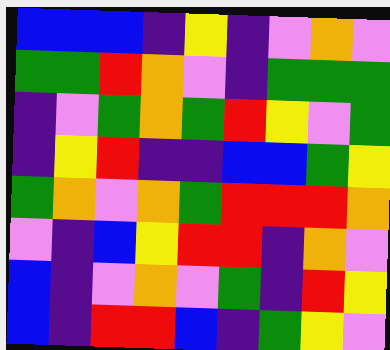[["blue", "blue", "blue", "indigo", "yellow", "indigo", "violet", "orange", "violet"], ["green", "green", "red", "orange", "violet", "indigo", "green", "green", "green"], ["indigo", "violet", "green", "orange", "green", "red", "yellow", "violet", "green"], ["indigo", "yellow", "red", "indigo", "indigo", "blue", "blue", "green", "yellow"], ["green", "orange", "violet", "orange", "green", "red", "red", "red", "orange"], ["violet", "indigo", "blue", "yellow", "red", "red", "indigo", "orange", "violet"], ["blue", "indigo", "violet", "orange", "violet", "green", "indigo", "red", "yellow"], ["blue", "indigo", "red", "red", "blue", "indigo", "green", "yellow", "violet"]]